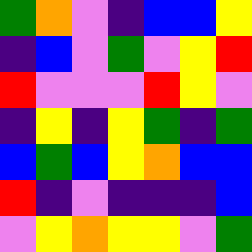[["green", "orange", "violet", "indigo", "blue", "blue", "yellow"], ["indigo", "blue", "violet", "green", "violet", "yellow", "red"], ["red", "violet", "violet", "violet", "red", "yellow", "violet"], ["indigo", "yellow", "indigo", "yellow", "green", "indigo", "green"], ["blue", "green", "blue", "yellow", "orange", "blue", "blue"], ["red", "indigo", "violet", "indigo", "indigo", "indigo", "blue"], ["violet", "yellow", "orange", "yellow", "yellow", "violet", "green"]]